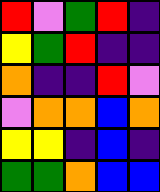[["red", "violet", "green", "red", "indigo"], ["yellow", "green", "red", "indigo", "indigo"], ["orange", "indigo", "indigo", "red", "violet"], ["violet", "orange", "orange", "blue", "orange"], ["yellow", "yellow", "indigo", "blue", "indigo"], ["green", "green", "orange", "blue", "blue"]]